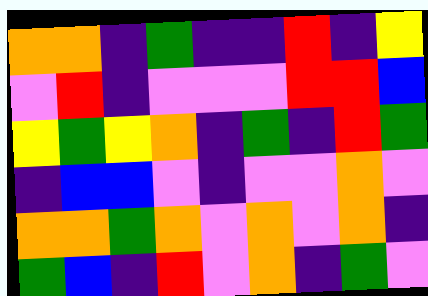[["orange", "orange", "indigo", "green", "indigo", "indigo", "red", "indigo", "yellow"], ["violet", "red", "indigo", "violet", "violet", "violet", "red", "red", "blue"], ["yellow", "green", "yellow", "orange", "indigo", "green", "indigo", "red", "green"], ["indigo", "blue", "blue", "violet", "indigo", "violet", "violet", "orange", "violet"], ["orange", "orange", "green", "orange", "violet", "orange", "violet", "orange", "indigo"], ["green", "blue", "indigo", "red", "violet", "orange", "indigo", "green", "violet"]]